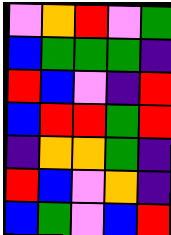[["violet", "orange", "red", "violet", "green"], ["blue", "green", "green", "green", "indigo"], ["red", "blue", "violet", "indigo", "red"], ["blue", "red", "red", "green", "red"], ["indigo", "orange", "orange", "green", "indigo"], ["red", "blue", "violet", "orange", "indigo"], ["blue", "green", "violet", "blue", "red"]]